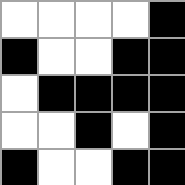[["white", "white", "white", "white", "black"], ["black", "white", "white", "black", "black"], ["white", "black", "black", "black", "black"], ["white", "white", "black", "white", "black"], ["black", "white", "white", "black", "black"]]